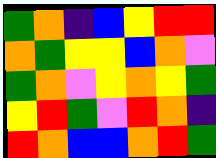[["green", "orange", "indigo", "blue", "yellow", "red", "red"], ["orange", "green", "yellow", "yellow", "blue", "orange", "violet"], ["green", "orange", "violet", "yellow", "orange", "yellow", "green"], ["yellow", "red", "green", "violet", "red", "orange", "indigo"], ["red", "orange", "blue", "blue", "orange", "red", "green"]]